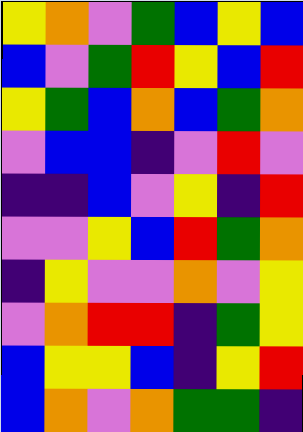[["yellow", "orange", "violet", "green", "blue", "yellow", "blue"], ["blue", "violet", "green", "red", "yellow", "blue", "red"], ["yellow", "green", "blue", "orange", "blue", "green", "orange"], ["violet", "blue", "blue", "indigo", "violet", "red", "violet"], ["indigo", "indigo", "blue", "violet", "yellow", "indigo", "red"], ["violet", "violet", "yellow", "blue", "red", "green", "orange"], ["indigo", "yellow", "violet", "violet", "orange", "violet", "yellow"], ["violet", "orange", "red", "red", "indigo", "green", "yellow"], ["blue", "yellow", "yellow", "blue", "indigo", "yellow", "red"], ["blue", "orange", "violet", "orange", "green", "green", "indigo"]]